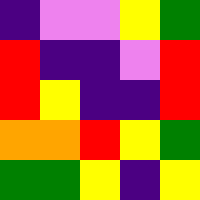[["indigo", "violet", "violet", "yellow", "green"], ["red", "indigo", "indigo", "violet", "red"], ["red", "yellow", "indigo", "indigo", "red"], ["orange", "orange", "red", "yellow", "green"], ["green", "green", "yellow", "indigo", "yellow"]]